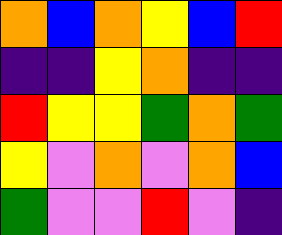[["orange", "blue", "orange", "yellow", "blue", "red"], ["indigo", "indigo", "yellow", "orange", "indigo", "indigo"], ["red", "yellow", "yellow", "green", "orange", "green"], ["yellow", "violet", "orange", "violet", "orange", "blue"], ["green", "violet", "violet", "red", "violet", "indigo"]]